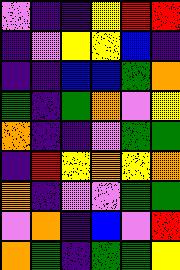[["violet", "indigo", "indigo", "yellow", "red", "red"], ["indigo", "violet", "yellow", "yellow", "blue", "indigo"], ["indigo", "indigo", "blue", "blue", "green", "orange"], ["green", "indigo", "green", "orange", "violet", "yellow"], ["orange", "indigo", "indigo", "violet", "green", "green"], ["indigo", "red", "yellow", "orange", "yellow", "orange"], ["orange", "indigo", "violet", "violet", "green", "green"], ["violet", "orange", "indigo", "blue", "violet", "red"], ["orange", "green", "indigo", "green", "green", "yellow"]]